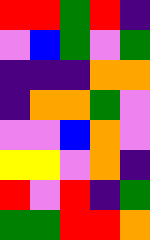[["red", "red", "green", "red", "indigo"], ["violet", "blue", "green", "violet", "green"], ["indigo", "indigo", "indigo", "orange", "orange"], ["indigo", "orange", "orange", "green", "violet"], ["violet", "violet", "blue", "orange", "violet"], ["yellow", "yellow", "violet", "orange", "indigo"], ["red", "violet", "red", "indigo", "green"], ["green", "green", "red", "red", "orange"]]